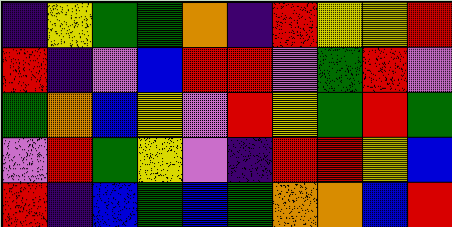[["indigo", "yellow", "green", "green", "orange", "indigo", "red", "yellow", "yellow", "red"], ["red", "indigo", "violet", "blue", "red", "red", "violet", "green", "red", "violet"], ["green", "orange", "blue", "yellow", "violet", "red", "yellow", "green", "red", "green"], ["violet", "red", "green", "yellow", "violet", "indigo", "red", "red", "yellow", "blue"], ["red", "indigo", "blue", "green", "blue", "green", "orange", "orange", "blue", "red"]]